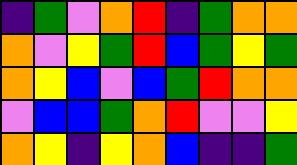[["indigo", "green", "violet", "orange", "red", "indigo", "green", "orange", "orange"], ["orange", "violet", "yellow", "green", "red", "blue", "green", "yellow", "green"], ["orange", "yellow", "blue", "violet", "blue", "green", "red", "orange", "orange"], ["violet", "blue", "blue", "green", "orange", "red", "violet", "violet", "yellow"], ["orange", "yellow", "indigo", "yellow", "orange", "blue", "indigo", "indigo", "green"]]